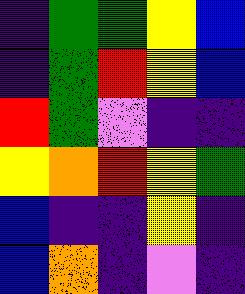[["indigo", "green", "green", "yellow", "blue"], ["indigo", "green", "red", "yellow", "blue"], ["red", "green", "violet", "indigo", "indigo"], ["yellow", "orange", "red", "yellow", "green"], ["blue", "indigo", "indigo", "yellow", "indigo"], ["blue", "orange", "indigo", "violet", "indigo"]]